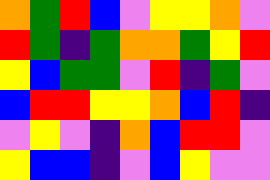[["orange", "green", "red", "blue", "violet", "yellow", "yellow", "orange", "violet"], ["red", "green", "indigo", "green", "orange", "orange", "green", "yellow", "red"], ["yellow", "blue", "green", "green", "violet", "red", "indigo", "green", "violet"], ["blue", "red", "red", "yellow", "yellow", "orange", "blue", "red", "indigo"], ["violet", "yellow", "violet", "indigo", "orange", "blue", "red", "red", "violet"], ["yellow", "blue", "blue", "indigo", "violet", "blue", "yellow", "violet", "violet"]]